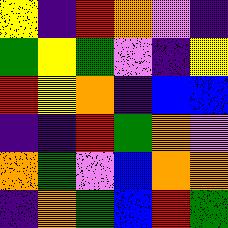[["yellow", "indigo", "red", "orange", "violet", "indigo"], ["green", "yellow", "green", "violet", "indigo", "yellow"], ["red", "yellow", "orange", "indigo", "blue", "blue"], ["indigo", "indigo", "red", "green", "orange", "violet"], ["orange", "green", "violet", "blue", "orange", "orange"], ["indigo", "orange", "green", "blue", "red", "green"]]